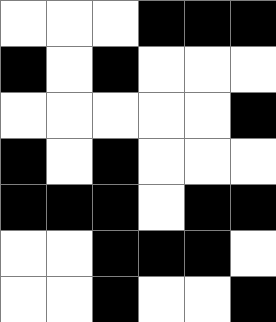[["white", "white", "white", "black", "black", "black"], ["black", "white", "black", "white", "white", "white"], ["white", "white", "white", "white", "white", "black"], ["black", "white", "black", "white", "white", "white"], ["black", "black", "black", "white", "black", "black"], ["white", "white", "black", "black", "black", "white"], ["white", "white", "black", "white", "white", "black"]]